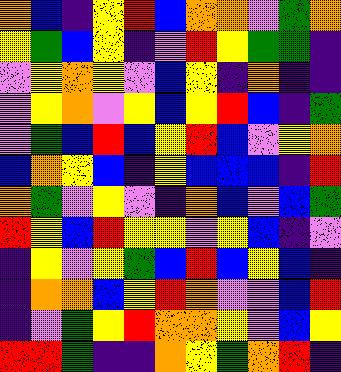[["orange", "blue", "indigo", "yellow", "red", "blue", "orange", "orange", "violet", "green", "orange"], ["yellow", "green", "blue", "yellow", "indigo", "violet", "red", "yellow", "green", "green", "indigo"], ["violet", "yellow", "orange", "yellow", "violet", "blue", "yellow", "indigo", "orange", "indigo", "indigo"], ["violet", "yellow", "orange", "violet", "yellow", "blue", "yellow", "red", "blue", "indigo", "green"], ["violet", "green", "blue", "red", "blue", "yellow", "red", "blue", "violet", "yellow", "orange"], ["blue", "orange", "yellow", "blue", "indigo", "yellow", "blue", "blue", "blue", "indigo", "red"], ["orange", "green", "violet", "yellow", "violet", "indigo", "orange", "blue", "violet", "blue", "green"], ["red", "yellow", "blue", "red", "yellow", "yellow", "violet", "yellow", "blue", "indigo", "violet"], ["indigo", "yellow", "violet", "yellow", "green", "blue", "red", "blue", "yellow", "blue", "indigo"], ["indigo", "orange", "orange", "blue", "yellow", "red", "orange", "violet", "violet", "blue", "red"], ["indigo", "violet", "green", "yellow", "red", "orange", "orange", "yellow", "violet", "blue", "yellow"], ["red", "red", "green", "indigo", "indigo", "orange", "yellow", "green", "orange", "red", "indigo"]]